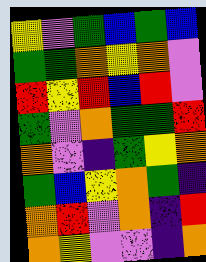[["yellow", "violet", "green", "blue", "green", "blue"], ["green", "green", "orange", "yellow", "orange", "violet"], ["red", "yellow", "red", "blue", "red", "violet"], ["green", "violet", "orange", "green", "green", "red"], ["orange", "violet", "indigo", "green", "yellow", "orange"], ["green", "blue", "yellow", "orange", "green", "indigo"], ["orange", "red", "violet", "orange", "indigo", "red"], ["orange", "yellow", "violet", "violet", "indigo", "orange"]]